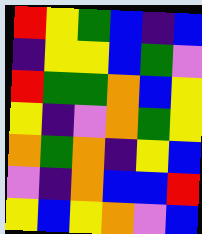[["red", "yellow", "green", "blue", "indigo", "blue"], ["indigo", "yellow", "yellow", "blue", "green", "violet"], ["red", "green", "green", "orange", "blue", "yellow"], ["yellow", "indigo", "violet", "orange", "green", "yellow"], ["orange", "green", "orange", "indigo", "yellow", "blue"], ["violet", "indigo", "orange", "blue", "blue", "red"], ["yellow", "blue", "yellow", "orange", "violet", "blue"]]